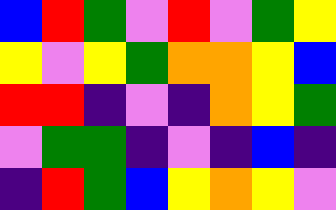[["blue", "red", "green", "violet", "red", "violet", "green", "yellow"], ["yellow", "violet", "yellow", "green", "orange", "orange", "yellow", "blue"], ["red", "red", "indigo", "violet", "indigo", "orange", "yellow", "green"], ["violet", "green", "green", "indigo", "violet", "indigo", "blue", "indigo"], ["indigo", "red", "green", "blue", "yellow", "orange", "yellow", "violet"]]